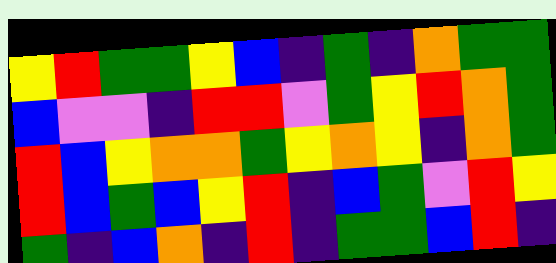[["yellow", "red", "green", "green", "yellow", "blue", "indigo", "green", "indigo", "orange", "green", "green"], ["blue", "violet", "violet", "indigo", "red", "red", "violet", "green", "yellow", "red", "orange", "green"], ["red", "blue", "yellow", "orange", "orange", "green", "yellow", "orange", "yellow", "indigo", "orange", "green"], ["red", "blue", "green", "blue", "yellow", "red", "indigo", "blue", "green", "violet", "red", "yellow"], ["green", "indigo", "blue", "orange", "indigo", "red", "indigo", "green", "green", "blue", "red", "indigo"]]